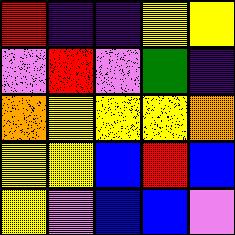[["red", "indigo", "indigo", "yellow", "yellow"], ["violet", "red", "violet", "green", "indigo"], ["orange", "yellow", "yellow", "yellow", "orange"], ["yellow", "yellow", "blue", "red", "blue"], ["yellow", "violet", "blue", "blue", "violet"]]